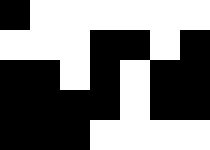[["black", "white", "white", "white", "white", "white", "white"], ["white", "white", "white", "black", "black", "white", "black"], ["black", "black", "white", "black", "white", "black", "black"], ["black", "black", "black", "black", "white", "black", "black"], ["black", "black", "black", "white", "white", "white", "white"]]